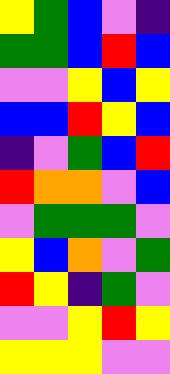[["yellow", "green", "blue", "violet", "indigo"], ["green", "green", "blue", "red", "blue"], ["violet", "violet", "yellow", "blue", "yellow"], ["blue", "blue", "red", "yellow", "blue"], ["indigo", "violet", "green", "blue", "red"], ["red", "orange", "orange", "violet", "blue"], ["violet", "green", "green", "green", "violet"], ["yellow", "blue", "orange", "violet", "green"], ["red", "yellow", "indigo", "green", "violet"], ["violet", "violet", "yellow", "red", "yellow"], ["yellow", "yellow", "yellow", "violet", "violet"]]